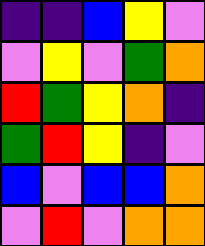[["indigo", "indigo", "blue", "yellow", "violet"], ["violet", "yellow", "violet", "green", "orange"], ["red", "green", "yellow", "orange", "indigo"], ["green", "red", "yellow", "indigo", "violet"], ["blue", "violet", "blue", "blue", "orange"], ["violet", "red", "violet", "orange", "orange"]]